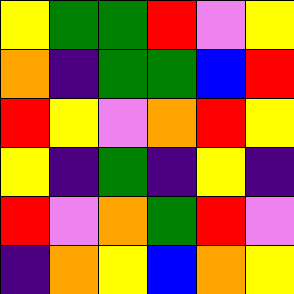[["yellow", "green", "green", "red", "violet", "yellow"], ["orange", "indigo", "green", "green", "blue", "red"], ["red", "yellow", "violet", "orange", "red", "yellow"], ["yellow", "indigo", "green", "indigo", "yellow", "indigo"], ["red", "violet", "orange", "green", "red", "violet"], ["indigo", "orange", "yellow", "blue", "orange", "yellow"]]